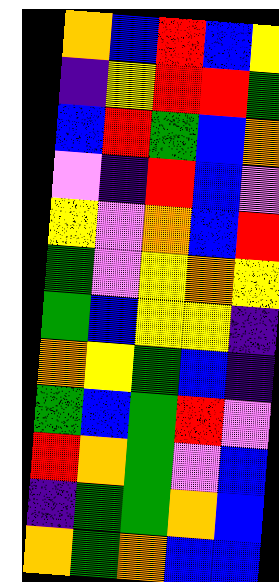[["orange", "blue", "red", "blue", "yellow"], ["indigo", "yellow", "red", "red", "green"], ["blue", "red", "green", "blue", "orange"], ["violet", "indigo", "red", "blue", "violet"], ["yellow", "violet", "orange", "blue", "red"], ["green", "violet", "yellow", "orange", "yellow"], ["green", "blue", "yellow", "yellow", "indigo"], ["orange", "yellow", "green", "blue", "indigo"], ["green", "blue", "green", "red", "violet"], ["red", "orange", "green", "violet", "blue"], ["indigo", "green", "green", "orange", "blue"], ["orange", "green", "orange", "blue", "blue"]]